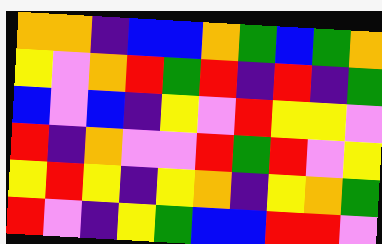[["orange", "orange", "indigo", "blue", "blue", "orange", "green", "blue", "green", "orange"], ["yellow", "violet", "orange", "red", "green", "red", "indigo", "red", "indigo", "green"], ["blue", "violet", "blue", "indigo", "yellow", "violet", "red", "yellow", "yellow", "violet"], ["red", "indigo", "orange", "violet", "violet", "red", "green", "red", "violet", "yellow"], ["yellow", "red", "yellow", "indigo", "yellow", "orange", "indigo", "yellow", "orange", "green"], ["red", "violet", "indigo", "yellow", "green", "blue", "blue", "red", "red", "violet"]]